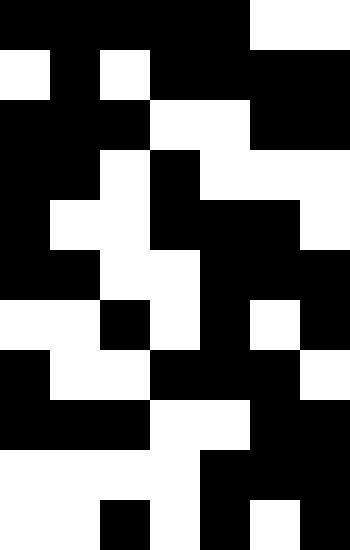[["black", "black", "black", "black", "black", "white", "white"], ["white", "black", "white", "black", "black", "black", "black"], ["black", "black", "black", "white", "white", "black", "black"], ["black", "black", "white", "black", "white", "white", "white"], ["black", "white", "white", "black", "black", "black", "white"], ["black", "black", "white", "white", "black", "black", "black"], ["white", "white", "black", "white", "black", "white", "black"], ["black", "white", "white", "black", "black", "black", "white"], ["black", "black", "black", "white", "white", "black", "black"], ["white", "white", "white", "white", "black", "black", "black"], ["white", "white", "black", "white", "black", "white", "black"]]